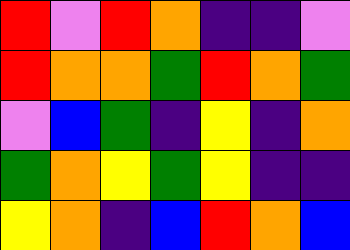[["red", "violet", "red", "orange", "indigo", "indigo", "violet"], ["red", "orange", "orange", "green", "red", "orange", "green"], ["violet", "blue", "green", "indigo", "yellow", "indigo", "orange"], ["green", "orange", "yellow", "green", "yellow", "indigo", "indigo"], ["yellow", "orange", "indigo", "blue", "red", "orange", "blue"]]